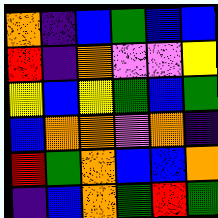[["orange", "indigo", "blue", "green", "blue", "blue"], ["red", "indigo", "orange", "violet", "violet", "yellow"], ["yellow", "blue", "yellow", "green", "blue", "green"], ["blue", "orange", "orange", "violet", "orange", "indigo"], ["red", "green", "orange", "blue", "blue", "orange"], ["indigo", "blue", "orange", "green", "red", "green"]]